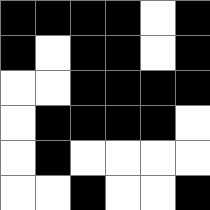[["black", "black", "black", "black", "white", "black"], ["black", "white", "black", "black", "white", "black"], ["white", "white", "black", "black", "black", "black"], ["white", "black", "black", "black", "black", "white"], ["white", "black", "white", "white", "white", "white"], ["white", "white", "black", "white", "white", "black"]]